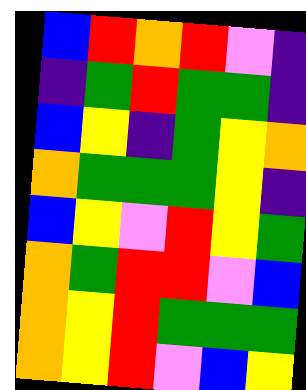[["blue", "red", "orange", "red", "violet", "indigo"], ["indigo", "green", "red", "green", "green", "indigo"], ["blue", "yellow", "indigo", "green", "yellow", "orange"], ["orange", "green", "green", "green", "yellow", "indigo"], ["blue", "yellow", "violet", "red", "yellow", "green"], ["orange", "green", "red", "red", "violet", "blue"], ["orange", "yellow", "red", "green", "green", "green"], ["orange", "yellow", "red", "violet", "blue", "yellow"]]